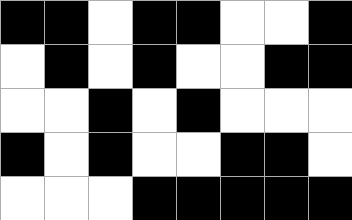[["black", "black", "white", "black", "black", "white", "white", "black"], ["white", "black", "white", "black", "white", "white", "black", "black"], ["white", "white", "black", "white", "black", "white", "white", "white"], ["black", "white", "black", "white", "white", "black", "black", "white"], ["white", "white", "white", "black", "black", "black", "black", "black"]]